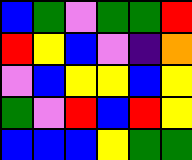[["blue", "green", "violet", "green", "green", "red"], ["red", "yellow", "blue", "violet", "indigo", "orange"], ["violet", "blue", "yellow", "yellow", "blue", "yellow"], ["green", "violet", "red", "blue", "red", "yellow"], ["blue", "blue", "blue", "yellow", "green", "green"]]